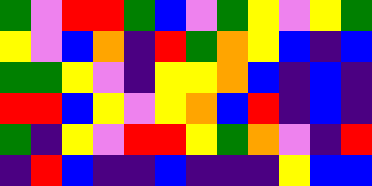[["green", "violet", "red", "red", "green", "blue", "violet", "green", "yellow", "violet", "yellow", "green"], ["yellow", "violet", "blue", "orange", "indigo", "red", "green", "orange", "yellow", "blue", "indigo", "blue"], ["green", "green", "yellow", "violet", "indigo", "yellow", "yellow", "orange", "blue", "indigo", "blue", "indigo"], ["red", "red", "blue", "yellow", "violet", "yellow", "orange", "blue", "red", "indigo", "blue", "indigo"], ["green", "indigo", "yellow", "violet", "red", "red", "yellow", "green", "orange", "violet", "indigo", "red"], ["indigo", "red", "blue", "indigo", "indigo", "blue", "indigo", "indigo", "indigo", "yellow", "blue", "blue"]]